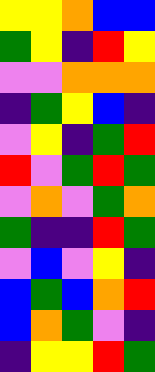[["yellow", "yellow", "orange", "blue", "blue"], ["green", "yellow", "indigo", "red", "yellow"], ["violet", "violet", "orange", "orange", "orange"], ["indigo", "green", "yellow", "blue", "indigo"], ["violet", "yellow", "indigo", "green", "red"], ["red", "violet", "green", "red", "green"], ["violet", "orange", "violet", "green", "orange"], ["green", "indigo", "indigo", "red", "green"], ["violet", "blue", "violet", "yellow", "indigo"], ["blue", "green", "blue", "orange", "red"], ["blue", "orange", "green", "violet", "indigo"], ["indigo", "yellow", "yellow", "red", "green"]]